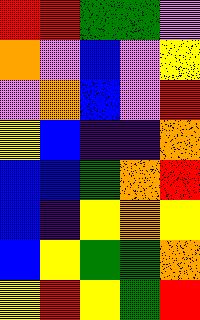[["red", "red", "green", "green", "violet"], ["orange", "violet", "blue", "violet", "yellow"], ["violet", "orange", "blue", "violet", "red"], ["yellow", "blue", "indigo", "indigo", "orange"], ["blue", "blue", "green", "orange", "red"], ["blue", "indigo", "yellow", "orange", "yellow"], ["blue", "yellow", "green", "green", "orange"], ["yellow", "red", "yellow", "green", "red"]]